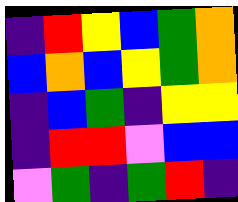[["indigo", "red", "yellow", "blue", "green", "orange"], ["blue", "orange", "blue", "yellow", "green", "orange"], ["indigo", "blue", "green", "indigo", "yellow", "yellow"], ["indigo", "red", "red", "violet", "blue", "blue"], ["violet", "green", "indigo", "green", "red", "indigo"]]